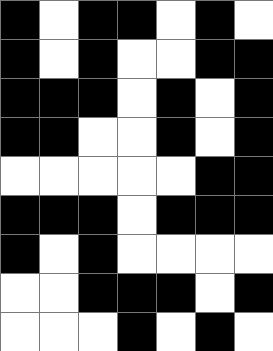[["black", "white", "black", "black", "white", "black", "white"], ["black", "white", "black", "white", "white", "black", "black"], ["black", "black", "black", "white", "black", "white", "black"], ["black", "black", "white", "white", "black", "white", "black"], ["white", "white", "white", "white", "white", "black", "black"], ["black", "black", "black", "white", "black", "black", "black"], ["black", "white", "black", "white", "white", "white", "white"], ["white", "white", "black", "black", "black", "white", "black"], ["white", "white", "white", "black", "white", "black", "white"]]